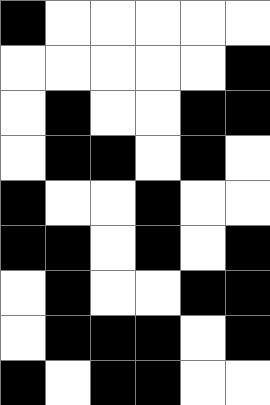[["black", "white", "white", "white", "white", "white"], ["white", "white", "white", "white", "white", "black"], ["white", "black", "white", "white", "black", "black"], ["white", "black", "black", "white", "black", "white"], ["black", "white", "white", "black", "white", "white"], ["black", "black", "white", "black", "white", "black"], ["white", "black", "white", "white", "black", "black"], ["white", "black", "black", "black", "white", "black"], ["black", "white", "black", "black", "white", "white"]]